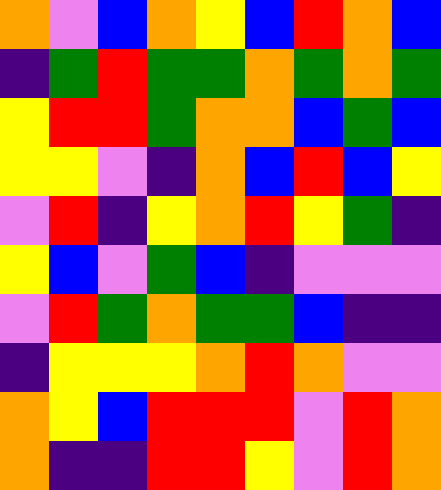[["orange", "violet", "blue", "orange", "yellow", "blue", "red", "orange", "blue"], ["indigo", "green", "red", "green", "green", "orange", "green", "orange", "green"], ["yellow", "red", "red", "green", "orange", "orange", "blue", "green", "blue"], ["yellow", "yellow", "violet", "indigo", "orange", "blue", "red", "blue", "yellow"], ["violet", "red", "indigo", "yellow", "orange", "red", "yellow", "green", "indigo"], ["yellow", "blue", "violet", "green", "blue", "indigo", "violet", "violet", "violet"], ["violet", "red", "green", "orange", "green", "green", "blue", "indigo", "indigo"], ["indigo", "yellow", "yellow", "yellow", "orange", "red", "orange", "violet", "violet"], ["orange", "yellow", "blue", "red", "red", "red", "violet", "red", "orange"], ["orange", "indigo", "indigo", "red", "red", "yellow", "violet", "red", "orange"]]